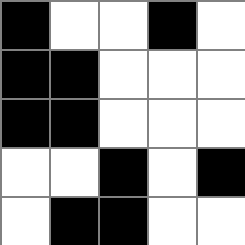[["black", "white", "white", "black", "white"], ["black", "black", "white", "white", "white"], ["black", "black", "white", "white", "white"], ["white", "white", "black", "white", "black"], ["white", "black", "black", "white", "white"]]